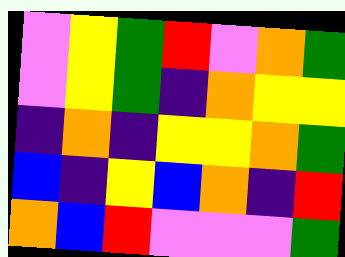[["violet", "yellow", "green", "red", "violet", "orange", "green"], ["violet", "yellow", "green", "indigo", "orange", "yellow", "yellow"], ["indigo", "orange", "indigo", "yellow", "yellow", "orange", "green"], ["blue", "indigo", "yellow", "blue", "orange", "indigo", "red"], ["orange", "blue", "red", "violet", "violet", "violet", "green"]]